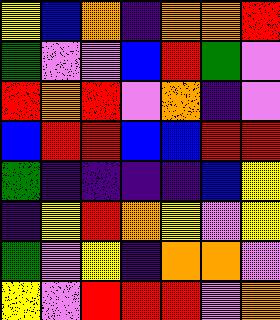[["yellow", "blue", "orange", "indigo", "orange", "orange", "red"], ["green", "violet", "violet", "blue", "red", "green", "violet"], ["red", "orange", "red", "violet", "orange", "indigo", "violet"], ["blue", "red", "red", "blue", "blue", "red", "red"], ["green", "indigo", "indigo", "indigo", "indigo", "blue", "yellow"], ["indigo", "yellow", "red", "orange", "yellow", "violet", "yellow"], ["green", "violet", "yellow", "indigo", "orange", "orange", "violet"], ["yellow", "violet", "red", "red", "red", "violet", "orange"]]